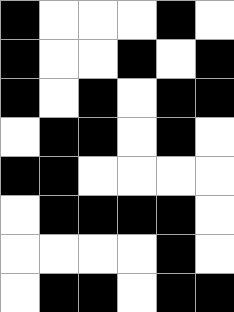[["black", "white", "white", "white", "black", "white"], ["black", "white", "white", "black", "white", "black"], ["black", "white", "black", "white", "black", "black"], ["white", "black", "black", "white", "black", "white"], ["black", "black", "white", "white", "white", "white"], ["white", "black", "black", "black", "black", "white"], ["white", "white", "white", "white", "black", "white"], ["white", "black", "black", "white", "black", "black"]]